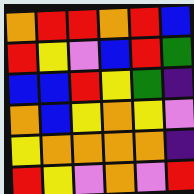[["orange", "red", "red", "orange", "red", "blue"], ["red", "yellow", "violet", "blue", "red", "green"], ["blue", "blue", "red", "yellow", "green", "indigo"], ["orange", "blue", "yellow", "orange", "yellow", "violet"], ["yellow", "orange", "orange", "orange", "orange", "indigo"], ["red", "yellow", "violet", "orange", "violet", "red"]]